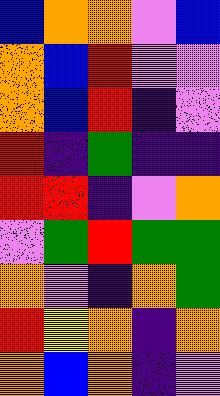[["blue", "orange", "orange", "violet", "blue"], ["orange", "blue", "red", "violet", "violet"], ["orange", "blue", "red", "indigo", "violet"], ["red", "indigo", "green", "indigo", "indigo"], ["red", "red", "indigo", "violet", "orange"], ["violet", "green", "red", "green", "green"], ["orange", "violet", "indigo", "orange", "green"], ["red", "yellow", "orange", "indigo", "orange"], ["orange", "blue", "orange", "indigo", "violet"]]